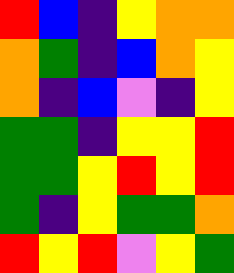[["red", "blue", "indigo", "yellow", "orange", "orange"], ["orange", "green", "indigo", "blue", "orange", "yellow"], ["orange", "indigo", "blue", "violet", "indigo", "yellow"], ["green", "green", "indigo", "yellow", "yellow", "red"], ["green", "green", "yellow", "red", "yellow", "red"], ["green", "indigo", "yellow", "green", "green", "orange"], ["red", "yellow", "red", "violet", "yellow", "green"]]